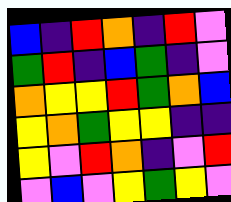[["blue", "indigo", "red", "orange", "indigo", "red", "violet"], ["green", "red", "indigo", "blue", "green", "indigo", "violet"], ["orange", "yellow", "yellow", "red", "green", "orange", "blue"], ["yellow", "orange", "green", "yellow", "yellow", "indigo", "indigo"], ["yellow", "violet", "red", "orange", "indigo", "violet", "red"], ["violet", "blue", "violet", "yellow", "green", "yellow", "violet"]]